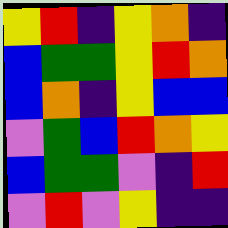[["yellow", "red", "indigo", "yellow", "orange", "indigo"], ["blue", "green", "green", "yellow", "red", "orange"], ["blue", "orange", "indigo", "yellow", "blue", "blue"], ["violet", "green", "blue", "red", "orange", "yellow"], ["blue", "green", "green", "violet", "indigo", "red"], ["violet", "red", "violet", "yellow", "indigo", "indigo"]]